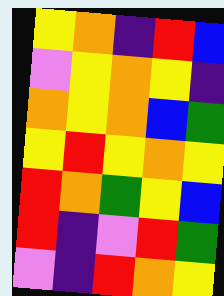[["yellow", "orange", "indigo", "red", "blue"], ["violet", "yellow", "orange", "yellow", "indigo"], ["orange", "yellow", "orange", "blue", "green"], ["yellow", "red", "yellow", "orange", "yellow"], ["red", "orange", "green", "yellow", "blue"], ["red", "indigo", "violet", "red", "green"], ["violet", "indigo", "red", "orange", "yellow"]]